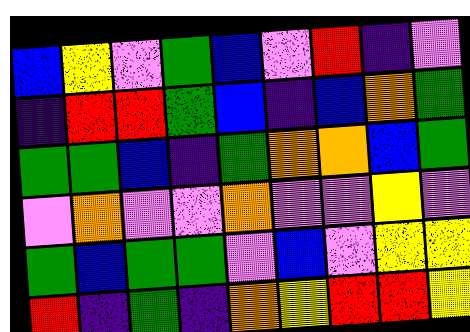[["blue", "yellow", "violet", "green", "blue", "violet", "red", "indigo", "violet"], ["indigo", "red", "red", "green", "blue", "indigo", "blue", "orange", "green"], ["green", "green", "blue", "indigo", "green", "orange", "orange", "blue", "green"], ["violet", "orange", "violet", "violet", "orange", "violet", "violet", "yellow", "violet"], ["green", "blue", "green", "green", "violet", "blue", "violet", "yellow", "yellow"], ["red", "indigo", "green", "indigo", "orange", "yellow", "red", "red", "yellow"]]